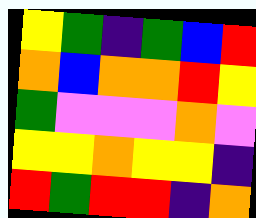[["yellow", "green", "indigo", "green", "blue", "red"], ["orange", "blue", "orange", "orange", "red", "yellow"], ["green", "violet", "violet", "violet", "orange", "violet"], ["yellow", "yellow", "orange", "yellow", "yellow", "indigo"], ["red", "green", "red", "red", "indigo", "orange"]]